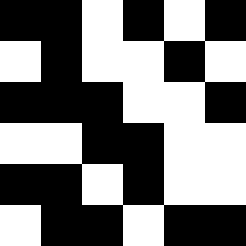[["black", "black", "white", "black", "white", "black"], ["white", "black", "white", "white", "black", "white"], ["black", "black", "black", "white", "white", "black"], ["white", "white", "black", "black", "white", "white"], ["black", "black", "white", "black", "white", "white"], ["white", "black", "black", "white", "black", "black"]]